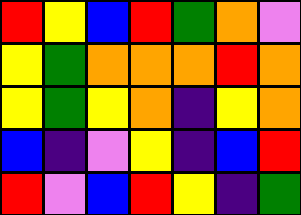[["red", "yellow", "blue", "red", "green", "orange", "violet"], ["yellow", "green", "orange", "orange", "orange", "red", "orange"], ["yellow", "green", "yellow", "orange", "indigo", "yellow", "orange"], ["blue", "indigo", "violet", "yellow", "indigo", "blue", "red"], ["red", "violet", "blue", "red", "yellow", "indigo", "green"]]